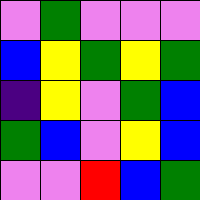[["violet", "green", "violet", "violet", "violet"], ["blue", "yellow", "green", "yellow", "green"], ["indigo", "yellow", "violet", "green", "blue"], ["green", "blue", "violet", "yellow", "blue"], ["violet", "violet", "red", "blue", "green"]]